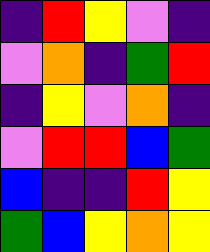[["indigo", "red", "yellow", "violet", "indigo"], ["violet", "orange", "indigo", "green", "red"], ["indigo", "yellow", "violet", "orange", "indigo"], ["violet", "red", "red", "blue", "green"], ["blue", "indigo", "indigo", "red", "yellow"], ["green", "blue", "yellow", "orange", "yellow"]]